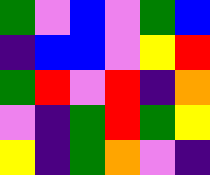[["green", "violet", "blue", "violet", "green", "blue"], ["indigo", "blue", "blue", "violet", "yellow", "red"], ["green", "red", "violet", "red", "indigo", "orange"], ["violet", "indigo", "green", "red", "green", "yellow"], ["yellow", "indigo", "green", "orange", "violet", "indigo"]]